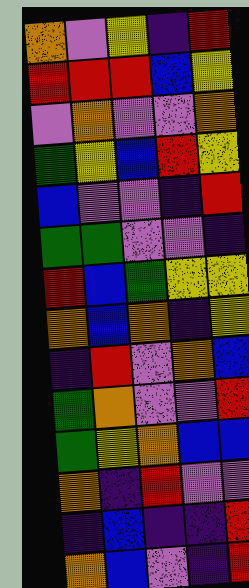[["orange", "violet", "yellow", "indigo", "red"], ["red", "red", "red", "blue", "yellow"], ["violet", "orange", "violet", "violet", "orange"], ["green", "yellow", "blue", "red", "yellow"], ["blue", "violet", "violet", "indigo", "red"], ["green", "green", "violet", "violet", "indigo"], ["red", "blue", "green", "yellow", "yellow"], ["orange", "blue", "orange", "indigo", "yellow"], ["indigo", "red", "violet", "orange", "blue"], ["green", "orange", "violet", "violet", "red"], ["green", "yellow", "orange", "blue", "blue"], ["orange", "indigo", "red", "violet", "violet"], ["indigo", "blue", "indigo", "indigo", "red"], ["orange", "blue", "violet", "indigo", "red"]]